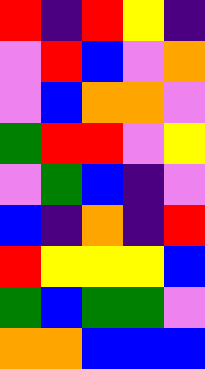[["red", "indigo", "red", "yellow", "indigo"], ["violet", "red", "blue", "violet", "orange"], ["violet", "blue", "orange", "orange", "violet"], ["green", "red", "red", "violet", "yellow"], ["violet", "green", "blue", "indigo", "violet"], ["blue", "indigo", "orange", "indigo", "red"], ["red", "yellow", "yellow", "yellow", "blue"], ["green", "blue", "green", "green", "violet"], ["orange", "orange", "blue", "blue", "blue"]]